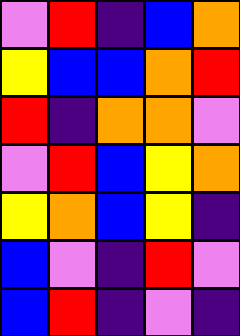[["violet", "red", "indigo", "blue", "orange"], ["yellow", "blue", "blue", "orange", "red"], ["red", "indigo", "orange", "orange", "violet"], ["violet", "red", "blue", "yellow", "orange"], ["yellow", "orange", "blue", "yellow", "indigo"], ["blue", "violet", "indigo", "red", "violet"], ["blue", "red", "indigo", "violet", "indigo"]]